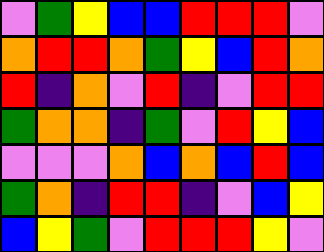[["violet", "green", "yellow", "blue", "blue", "red", "red", "red", "violet"], ["orange", "red", "red", "orange", "green", "yellow", "blue", "red", "orange"], ["red", "indigo", "orange", "violet", "red", "indigo", "violet", "red", "red"], ["green", "orange", "orange", "indigo", "green", "violet", "red", "yellow", "blue"], ["violet", "violet", "violet", "orange", "blue", "orange", "blue", "red", "blue"], ["green", "orange", "indigo", "red", "red", "indigo", "violet", "blue", "yellow"], ["blue", "yellow", "green", "violet", "red", "red", "red", "yellow", "violet"]]